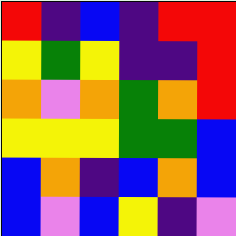[["red", "indigo", "blue", "indigo", "red", "red"], ["yellow", "green", "yellow", "indigo", "indigo", "red"], ["orange", "violet", "orange", "green", "orange", "red"], ["yellow", "yellow", "yellow", "green", "green", "blue"], ["blue", "orange", "indigo", "blue", "orange", "blue"], ["blue", "violet", "blue", "yellow", "indigo", "violet"]]